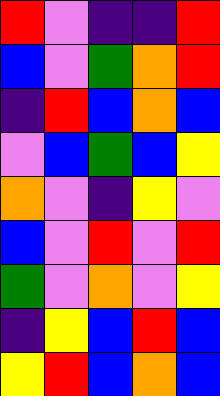[["red", "violet", "indigo", "indigo", "red"], ["blue", "violet", "green", "orange", "red"], ["indigo", "red", "blue", "orange", "blue"], ["violet", "blue", "green", "blue", "yellow"], ["orange", "violet", "indigo", "yellow", "violet"], ["blue", "violet", "red", "violet", "red"], ["green", "violet", "orange", "violet", "yellow"], ["indigo", "yellow", "blue", "red", "blue"], ["yellow", "red", "blue", "orange", "blue"]]